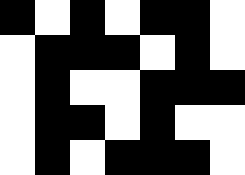[["black", "white", "black", "white", "black", "black", "white"], ["white", "black", "black", "black", "white", "black", "white"], ["white", "black", "white", "white", "black", "black", "black"], ["white", "black", "black", "white", "black", "white", "white"], ["white", "black", "white", "black", "black", "black", "white"]]